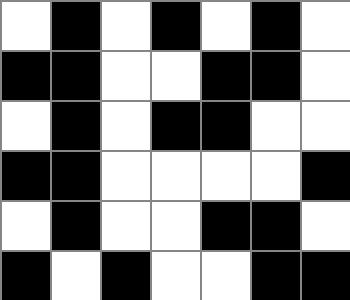[["white", "black", "white", "black", "white", "black", "white"], ["black", "black", "white", "white", "black", "black", "white"], ["white", "black", "white", "black", "black", "white", "white"], ["black", "black", "white", "white", "white", "white", "black"], ["white", "black", "white", "white", "black", "black", "white"], ["black", "white", "black", "white", "white", "black", "black"]]